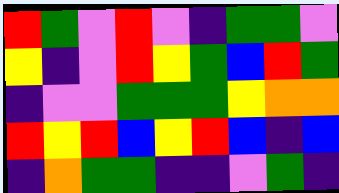[["red", "green", "violet", "red", "violet", "indigo", "green", "green", "violet"], ["yellow", "indigo", "violet", "red", "yellow", "green", "blue", "red", "green"], ["indigo", "violet", "violet", "green", "green", "green", "yellow", "orange", "orange"], ["red", "yellow", "red", "blue", "yellow", "red", "blue", "indigo", "blue"], ["indigo", "orange", "green", "green", "indigo", "indigo", "violet", "green", "indigo"]]